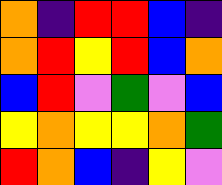[["orange", "indigo", "red", "red", "blue", "indigo"], ["orange", "red", "yellow", "red", "blue", "orange"], ["blue", "red", "violet", "green", "violet", "blue"], ["yellow", "orange", "yellow", "yellow", "orange", "green"], ["red", "orange", "blue", "indigo", "yellow", "violet"]]